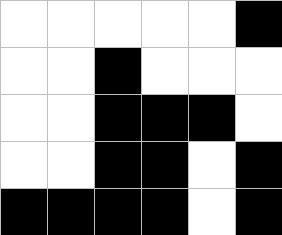[["white", "white", "white", "white", "white", "black"], ["white", "white", "black", "white", "white", "white"], ["white", "white", "black", "black", "black", "white"], ["white", "white", "black", "black", "white", "black"], ["black", "black", "black", "black", "white", "black"]]